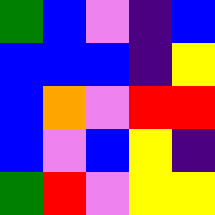[["green", "blue", "violet", "indigo", "blue"], ["blue", "blue", "blue", "indigo", "yellow"], ["blue", "orange", "violet", "red", "red"], ["blue", "violet", "blue", "yellow", "indigo"], ["green", "red", "violet", "yellow", "yellow"]]